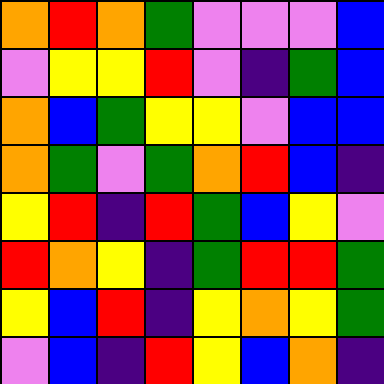[["orange", "red", "orange", "green", "violet", "violet", "violet", "blue"], ["violet", "yellow", "yellow", "red", "violet", "indigo", "green", "blue"], ["orange", "blue", "green", "yellow", "yellow", "violet", "blue", "blue"], ["orange", "green", "violet", "green", "orange", "red", "blue", "indigo"], ["yellow", "red", "indigo", "red", "green", "blue", "yellow", "violet"], ["red", "orange", "yellow", "indigo", "green", "red", "red", "green"], ["yellow", "blue", "red", "indigo", "yellow", "orange", "yellow", "green"], ["violet", "blue", "indigo", "red", "yellow", "blue", "orange", "indigo"]]